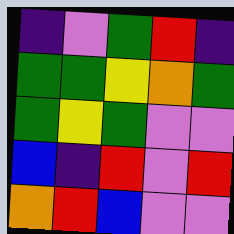[["indigo", "violet", "green", "red", "indigo"], ["green", "green", "yellow", "orange", "green"], ["green", "yellow", "green", "violet", "violet"], ["blue", "indigo", "red", "violet", "red"], ["orange", "red", "blue", "violet", "violet"]]